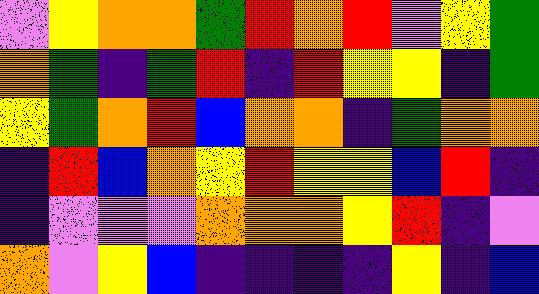[["violet", "yellow", "orange", "orange", "green", "red", "orange", "red", "violet", "yellow", "green"], ["orange", "green", "indigo", "green", "red", "indigo", "red", "yellow", "yellow", "indigo", "green"], ["yellow", "green", "orange", "red", "blue", "orange", "orange", "indigo", "green", "orange", "orange"], ["indigo", "red", "blue", "orange", "yellow", "red", "yellow", "yellow", "blue", "red", "indigo"], ["indigo", "violet", "violet", "violet", "orange", "orange", "orange", "yellow", "red", "indigo", "violet"], ["orange", "violet", "yellow", "blue", "indigo", "indigo", "indigo", "indigo", "yellow", "indigo", "blue"]]